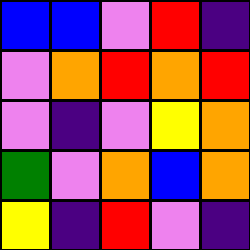[["blue", "blue", "violet", "red", "indigo"], ["violet", "orange", "red", "orange", "red"], ["violet", "indigo", "violet", "yellow", "orange"], ["green", "violet", "orange", "blue", "orange"], ["yellow", "indigo", "red", "violet", "indigo"]]